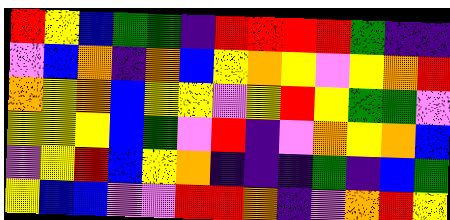[["red", "yellow", "blue", "green", "green", "indigo", "red", "red", "red", "red", "green", "indigo", "indigo"], ["violet", "blue", "orange", "indigo", "orange", "blue", "yellow", "orange", "yellow", "violet", "yellow", "orange", "red"], ["orange", "yellow", "orange", "blue", "yellow", "yellow", "violet", "yellow", "red", "yellow", "green", "green", "violet"], ["yellow", "yellow", "yellow", "blue", "green", "violet", "red", "indigo", "violet", "orange", "yellow", "orange", "blue"], ["violet", "yellow", "red", "blue", "yellow", "orange", "indigo", "indigo", "indigo", "green", "indigo", "blue", "green"], ["yellow", "blue", "blue", "violet", "violet", "red", "red", "orange", "indigo", "violet", "orange", "red", "yellow"]]